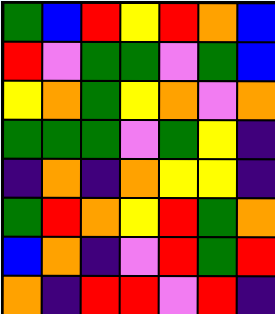[["green", "blue", "red", "yellow", "red", "orange", "blue"], ["red", "violet", "green", "green", "violet", "green", "blue"], ["yellow", "orange", "green", "yellow", "orange", "violet", "orange"], ["green", "green", "green", "violet", "green", "yellow", "indigo"], ["indigo", "orange", "indigo", "orange", "yellow", "yellow", "indigo"], ["green", "red", "orange", "yellow", "red", "green", "orange"], ["blue", "orange", "indigo", "violet", "red", "green", "red"], ["orange", "indigo", "red", "red", "violet", "red", "indigo"]]